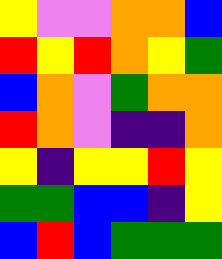[["yellow", "violet", "violet", "orange", "orange", "blue"], ["red", "yellow", "red", "orange", "yellow", "green"], ["blue", "orange", "violet", "green", "orange", "orange"], ["red", "orange", "violet", "indigo", "indigo", "orange"], ["yellow", "indigo", "yellow", "yellow", "red", "yellow"], ["green", "green", "blue", "blue", "indigo", "yellow"], ["blue", "red", "blue", "green", "green", "green"]]